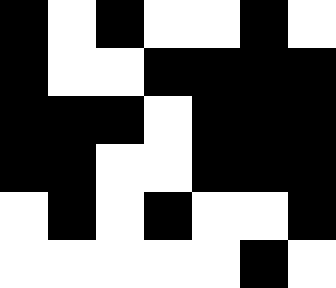[["black", "white", "black", "white", "white", "black", "white"], ["black", "white", "white", "black", "black", "black", "black"], ["black", "black", "black", "white", "black", "black", "black"], ["black", "black", "white", "white", "black", "black", "black"], ["white", "black", "white", "black", "white", "white", "black"], ["white", "white", "white", "white", "white", "black", "white"]]